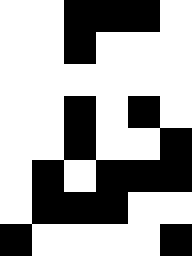[["white", "white", "black", "black", "black", "white"], ["white", "white", "black", "white", "white", "white"], ["white", "white", "white", "white", "white", "white"], ["white", "white", "black", "white", "black", "white"], ["white", "white", "black", "white", "white", "black"], ["white", "black", "white", "black", "black", "black"], ["white", "black", "black", "black", "white", "white"], ["black", "white", "white", "white", "white", "black"]]